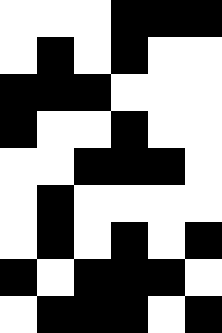[["white", "white", "white", "black", "black", "black"], ["white", "black", "white", "black", "white", "white"], ["black", "black", "black", "white", "white", "white"], ["black", "white", "white", "black", "white", "white"], ["white", "white", "black", "black", "black", "white"], ["white", "black", "white", "white", "white", "white"], ["white", "black", "white", "black", "white", "black"], ["black", "white", "black", "black", "black", "white"], ["white", "black", "black", "black", "white", "black"]]